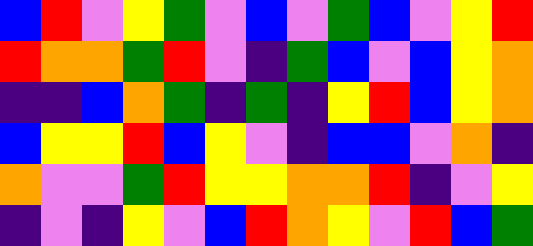[["blue", "red", "violet", "yellow", "green", "violet", "blue", "violet", "green", "blue", "violet", "yellow", "red"], ["red", "orange", "orange", "green", "red", "violet", "indigo", "green", "blue", "violet", "blue", "yellow", "orange"], ["indigo", "indigo", "blue", "orange", "green", "indigo", "green", "indigo", "yellow", "red", "blue", "yellow", "orange"], ["blue", "yellow", "yellow", "red", "blue", "yellow", "violet", "indigo", "blue", "blue", "violet", "orange", "indigo"], ["orange", "violet", "violet", "green", "red", "yellow", "yellow", "orange", "orange", "red", "indigo", "violet", "yellow"], ["indigo", "violet", "indigo", "yellow", "violet", "blue", "red", "orange", "yellow", "violet", "red", "blue", "green"]]